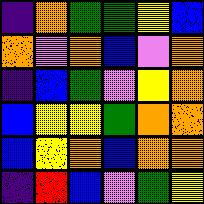[["indigo", "orange", "green", "green", "yellow", "blue"], ["orange", "violet", "orange", "blue", "violet", "orange"], ["indigo", "blue", "green", "violet", "yellow", "orange"], ["blue", "yellow", "yellow", "green", "orange", "orange"], ["blue", "yellow", "orange", "blue", "orange", "orange"], ["indigo", "red", "blue", "violet", "green", "yellow"]]